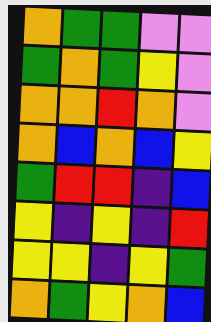[["orange", "green", "green", "violet", "violet"], ["green", "orange", "green", "yellow", "violet"], ["orange", "orange", "red", "orange", "violet"], ["orange", "blue", "orange", "blue", "yellow"], ["green", "red", "red", "indigo", "blue"], ["yellow", "indigo", "yellow", "indigo", "red"], ["yellow", "yellow", "indigo", "yellow", "green"], ["orange", "green", "yellow", "orange", "blue"]]